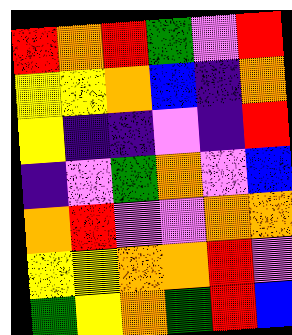[["red", "orange", "red", "green", "violet", "red"], ["yellow", "yellow", "orange", "blue", "indigo", "orange"], ["yellow", "indigo", "indigo", "violet", "indigo", "red"], ["indigo", "violet", "green", "orange", "violet", "blue"], ["orange", "red", "violet", "violet", "orange", "orange"], ["yellow", "yellow", "orange", "orange", "red", "violet"], ["green", "yellow", "orange", "green", "red", "blue"]]